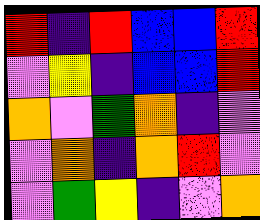[["red", "indigo", "red", "blue", "blue", "red"], ["violet", "yellow", "indigo", "blue", "blue", "red"], ["orange", "violet", "green", "orange", "indigo", "violet"], ["violet", "orange", "indigo", "orange", "red", "violet"], ["violet", "green", "yellow", "indigo", "violet", "orange"]]